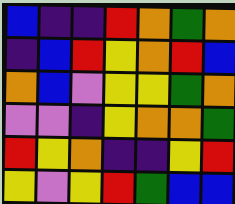[["blue", "indigo", "indigo", "red", "orange", "green", "orange"], ["indigo", "blue", "red", "yellow", "orange", "red", "blue"], ["orange", "blue", "violet", "yellow", "yellow", "green", "orange"], ["violet", "violet", "indigo", "yellow", "orange", "orange", "green"], ["red", "yellow", "orange", "indigo", "indigo", "yellow", "red"], ["yellow", "violet", "yellow", "red", "green", "blue", "blue"]]